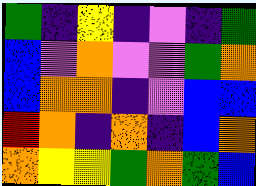[["green", "indigo", "yellow", "indigo", "violet", "indigo", "green"], ["blue", "violet", "orange", "violet", "violet", "green", "orange"], ["blue", "orange", "orange", "indigo", "violet", "blue", "blue"], ["red", "orange", "indigo", "orange", "indigo", "blue", "orange"], ["orange", "yellow", "yellow", "green", "orange", "green", "blue"]]